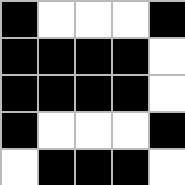[["black", "white", "white", "white", "black"], ["black", "black", "black", "black", "white"], ["black", "black", "black", "black", "white"], ["black", "white", "white", "white", "black"], ["white", "black", "black", "black", "white"]]